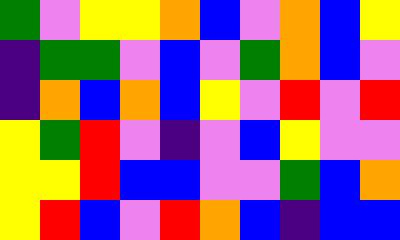[["green", "violet", "yellow", "yellow", "orange", "blue", "violet", "orange", "blue", "yellow"], ["indigo", "green", "green", "violet", "blue", "violet", "green", "orange", "blue", "violet"], ["indigo", "orange", "blue", "orange", "blue", "yellow", "violet", "red", "violet", "red"], ["yellow", "green", "red", "violet", "indigo", "violet", "blue", "yellow", "violet", "violet"], ["yellow", "yellow", "red", "blue", "blue", "violet", "violet", "green", "blue", "orange"], ["yellow", "red", "blue", "violet", "red", "orange", "blue", "indigo", "blue", "blue"]]